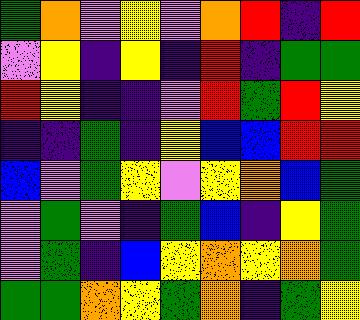[["green", "orange", "violet", "yellow", "violet", "orange", "red", "indigo", "red"], ["violet", "yellow", "indigo", "yellow", "indigo", "red", "indigo", "green", "green"], ["red", "yellow", "indigo", "indigo", "violet", "red", "green", "red", "yellow"], ["indigo", "indigo", "green", "indigo", "yellow", "blue", "blue", "red", "red"], ["blue", "violet", "green", "yellow", "violet", "yellow", "orange", "blue", "green"], ["violet", "green", "violet", "indigo", "green", "blue", "indigo", "yellow", "green"], ["violet", "green", "indigo", "blue", "yellow", "orange", "yellow", "orange", "green"], ["green", "green", "orange", "yellow", "green", "orange", "indigo", "green", "yellow"]]